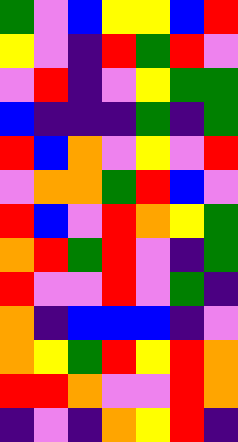[["green", "violet", "blue", "yellow", "yellow", "blue", "red"], ["yellow", "violet", "indigo", "red", "green", "red", "violet"], ["violet", "red", "indigo", "violet", "yellow", "green", "green"], ["blue", "indigo", "indigo", "indigo", "green", "indigo", "green"], ["red", "blue", "orange", "violet", "yellow", "violet", "red"], ["violet", "orange", "orange", "green", "red", "blue", "violet"], ["red", "blue", "violet", "red", "orange", "yellow", "green"], ["orange", "red", "green", "red", "violet", "indigo", "green"], ["red", "violet", "violet", "red", "violet", "green", "indigo"], ["orange", "indigo", "blue", "blue", "blue", "indigo", "violet"], ["orange", "yellow", "green", "red", "yellow", "red", "orange"], ["red", "red", "orange", "violet", "violet", "red", "orange"], ["indigo", "violet", "indigo", "orange", "yellow", "red", "indigo"]]